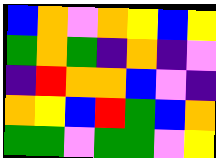[["blue", "orange", "violet", "orange", "yellow", "blue", "yellow"], ["green", "orange", "green", "indigo", "orange", "indigo", "violet"], ["indigo", "red", "orange", "orange", "blue", "violet", "indigo"], ["orange", "yellow", "blue", "red", "green", "blue", "orange"], ["green", "green", "violet", "green", "green", "violet", "yellow"]]